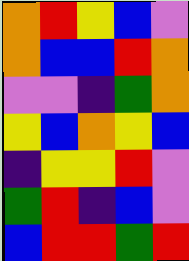[["orange", "red", "yellow", "blue", "violet"], ["orange", "blue", "blue", "red", "orange"], ["violet", "violet", "indigo", "green", "orange"], ["yellow", "blue", "orange", "yellow", "blue"], ["indigo", "yellow", "yellow", "red", "violet"], ["green", "red", "indigo", "blue", "violet"], ["blue", "red", "red", "green", "red"]]